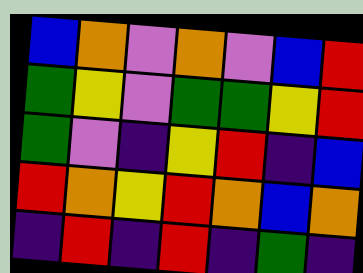[["blue", "orange", "violet", "orange", "violet", "blue", "red"], ["green", "yellow", "violet", "green", "green", "yellow", "red"], ["green", "violet", "indigo", "yellow", "red", "indigo", "blue"], ["red", "orange", "yellow", "red", "orange", "blue", "orange"], ["indigo", "red", "indigo", "red", "indigo", "green", "indigo"]]